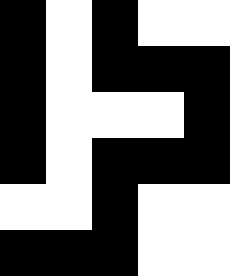[["black", "white", "black", "white", "white"], ["black", "white", "black", "black", "black"], ["black", "white", "white", "white", "black"], ["black", "white", "black", "black", "black"], ["white", "white", "black", "white", "white"], ["black", "black", "black", "white", "white"]]